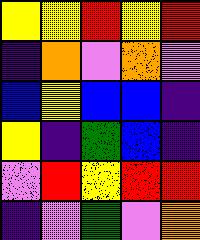[["yellow", "yellow", "red", "yellow", "red"], ["indigo", "orange", "violet", "orange", "violet"], ["blue", "yellow", "blue", "blue", "indigo"], ["yellow", "indigo", "green", "blue", "indigo"], ["violet", "red", "yellow", "red", "red"], ["indigo", "violet", "green", "violet", "orange"]]